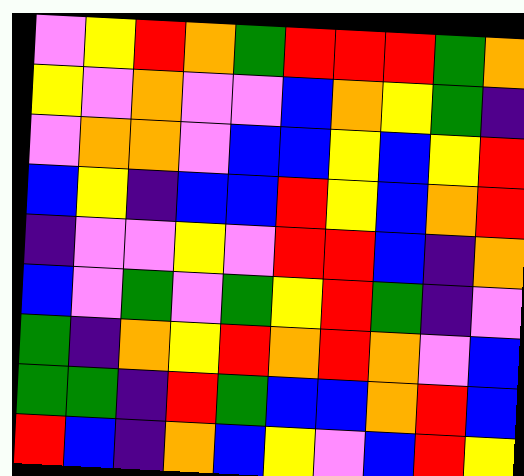[["violet", "yellow", "red", "orange", "green", "red", "red", "red", "green", "orange"], ["yellow", "violet", "orange", "violet", "violet", "blue", "orange", "yellow", "green", "indigo"], ["violet", "orange", "orange", "violet", "blue", "blue", "yellow", "blue", "yellow", "red"], ["blue", "yellow", "indigo", "blue", "blue", "red", "yellow", "blue", "orange", "red"], ["indigo", "violet", "violet", "yellow", "violet", "red", "red", "blue", "indigo", "orange"], ["blue", "violet", "green", "violet", "green", "yellow", "red", "green", "indigo", "violet"], ["green", "indigo", "orange", "yellow", "red", "orange", "red", "orange", "violet", "blue"], ["green", "green", "indigo", "red", "green", "blue", "blue", "orange", "red", "blue"], ["red", "blue", "indigo", "orange", "blue", "yellow", "violet", "blue", "red", "yellow"]]